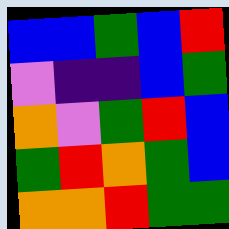[["blue", "blue", "green", "blue", "red"], ["violet", "indigo", "indigo", "blue", "green"], ["orange", "violet", "green", "red", "blue"], ["green", "red", "orange", "green", "blue"], ["orange", "orange", "red", "green", "green"]]